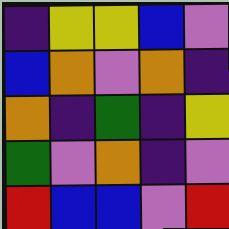[["indigo", "yellow", "yellow", "blue", "violet"], ["blue", "orange", "violet", "orange", "indigo"], ["orange", "indigo", "green", "indigo", "yellow"], ["green", "violet", "orange", "indigo", "violet"], ["red", "blue", "blue", "violet", "red"]]